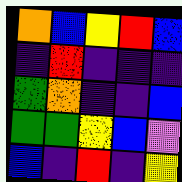[["orange", "blue", "yellow", "red", "blue"], ["indigo", "red", "indigo", "indigo", "indigo"], ["green", "orange", "indigo", "indigo", "blue"], ["green", "green", "yellow", "blue", "violet"], ["blue", "indigo", "red", "indigo", "yellow"]]